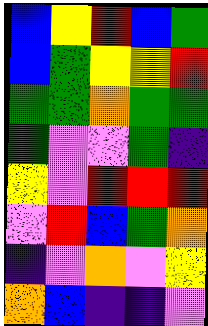[["blue", "yellow", "red", "blue", "green"], ["blue", "green", "yellow", "yellow", "red"], ["green", "green", "orange", "green", "green"], ["green", "violet", "violet", "green", "indigo"], ["yellow", "violet", "red", "red", "red"], ["violet", "red", "blue", "green", "orange"], ["indigo", "violet", "orange", "violet", "yellow"], ["orange", "blue", "indigo", "indigo", "violet"]]